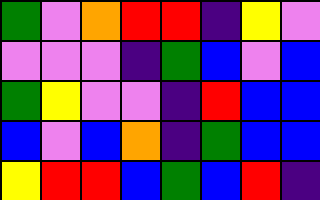[["green", "violet", "orange", "red", "red", "indigo", "yellow", "violet"], ["violet", "violet", "violet", "indigo", "green", "blue", "violet", "blue"], ["green", "yellow", "violet", "violet", "indigo", "red", "blue", "blue"], ["blue", "violet", "blue", "orange", "indigo", "green", "blue", "blue"], ["yellow", "red", "red", "blue", "green", "blue", "red", "indigo"]]